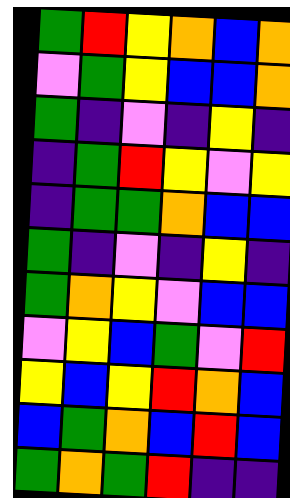[["green", "red", "yellow", "orange", "blue", "orange"], ["violet", "green", "yellow", "blue", "blue", "orange"], ["green", "indigo", "violet", "indigo", "yellow", "indigo"], ["indigo", "green", "red", "yellow", "violet", "yellow"], ["indigo", "green", "green", "orange", "blue", "blue"], ["green", "indigo", "violet", "indigo", "yellow", "indigo"], ["green", "orange", "yellow", "violet", "blue", "blue"], ["violet", "yellow", "blue", "green", "violet", "red"], ["yellow", "blue", "yellow", "red", "orange", "blue"], ["blue", "green", "orange", "blue", "red", "blue"], ["green", "orange", "green", "red", "indigo", "indigo"]]